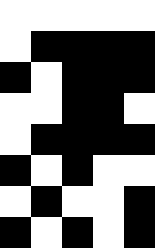[["white", "white", "white", "white", "white"], ["white", "black", "black", "black", "black"], ["black", "white", "black", "black", "black"], ["white", "white", "black", "black", "white"], ["white", "black", "black", "black", "black"], ["black", "white", "black", "white", "white"], ["white", "black", "white", "white", "black"], ["black", "white", "black", "white", "black"]]